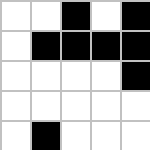[["white", "white", "black", "white", "black"], ["white", "black", "black", "black", "black"], ["white", "white", "white", "white", "black"], ["white", "white", "white", "white", "white"], ["white", "black", "white", "white", "white"]]